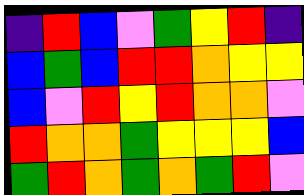[["indigo", "red", "blue", "violet", "green", "yellow", "red", "indigo"], ["blue", "green", "blue", "red", "red", "orange", "yellow", "yellow"], ["blue", "violet", "red", "yellow", "red", "orange", "orange", "violet"], ["red", "orange", "orange", "green", "yellow", "yellow", "yellow", "blue"], ["green", "red", "orange", "green", "orange", "green", "red", "violet"]]